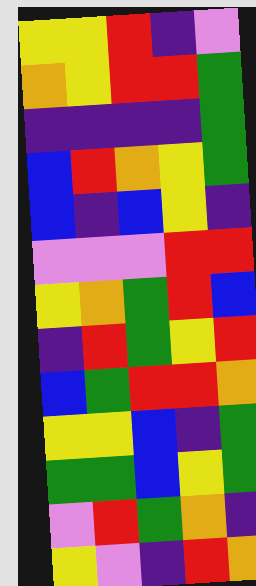[["yellow", "yellow", "red", "indigo", "violet"], ["orange", "yellow", "red", "red", "green"], ["indigo", "indigo", "indigo", "indigo", "green"], ["blue", "red", "orange", "yellow", "green"], ["blue", "indigo", "blue", "yellow", "indigo"], ["violet", "violet", "violet", "red", "red"], ["yellow", "orange", "green", "red", "blue"], ["indigo", "red", "green", "yellow", "red"], ["blue", "green", "red", "red", "orange"], ["yellow", "yellow", "blue", "indigo", "green"], ["green", "green", "blue", "yellow", "green"], ["violet", "red", "green", "orange", "indigo"], ["yellow", "violet", "indigo", "red", "orange"]]